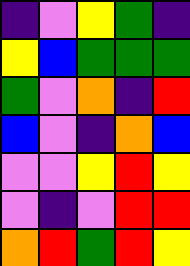[["indigo", "violet", "yellow", "green", "indigo"], ["yellow", "blue", "green", "green", "green"], ["green", "violet", "orange", "indigo", "red"], ["blue", "violet", "indigo", "orange", "blue"], ["violet", "violet", "yellow", "red", "yellow"], ["violet", "indigo", "violet", "red", "red"], ["orange", "red", "green", "red", "yellow"]]